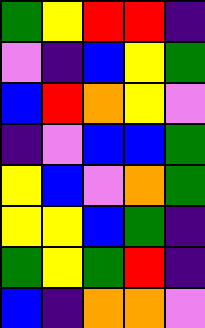[["green", "yellow", "red", "red", "indigo"], ["violet", "indigo", "blue", "yellow", "green"], ["blue", "red", "orange", "yellow", "violet"], ["indigo", "violet", "blue", "blue", "green"], ["yellow", "blue", "violet", "orange", "green"], ["yellow", "yellow", "blue", "green", "indigo"], ["green", "yellow", "green", "red", "indigo"], ["blue", "indigo", "orange", "orange", "violet"]]